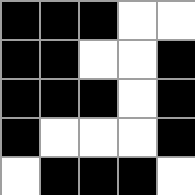[["black", "black", "black", "white", "white"], ["black", "black", "white", "white", "black"], ["black", "black", "black", "white", "black"], ["black", "white", "white", "white", "black"], ["white", "black", "black", "black", "white"]]